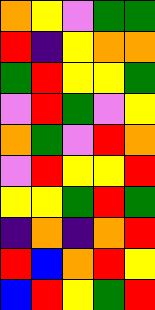[["orange", "yellow", "violet", "green", "green"], ["red", "indigo", "yellow", "orange", "orange"], ["green", "red", "yellow", "yellow", "green"], ["violet", "red", "green", "violet", "yellow"], ["orange", "green", "violet", "red", "orange"], ["violet", "red", "yellow", "yellow", "red"], ["yellow", "yellow", "green", "red", "green"], ["indigo", "orange", "indigo", "orange", "red"], ["red", "blue", "orange", "red", "yellow"], ["blue", "red", "yellow", "green", "red"]]